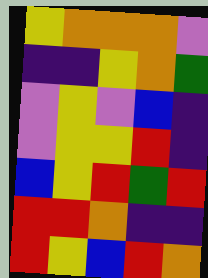[["yellow", "orange", "orange", "orange", "violet"], ["indigo", "indigo", "yellow", "orange", "green"], ["violet", "yellow", "violet", "blue", "indigo"], ["violet", "yellow", "yellow", "red", "indigo"], ["blue", "yellow", "red", "green", "red"], ["red", "red", "orange", "indigo", "indigo"], ["red", "yellow", "blue", "red", "orange"]]